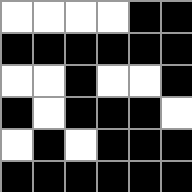[["white", "white", "white", "white", "black", "black"], ["black", "black", "black", "black", "black", "black"], ["white", "white", "black", "white", "white", "black"], ["black", "white", "black", "black", "black", "white"], ["white", "black", "white", "black", "black", "black"], ["black", "black", "black", "black", "black", "black"]]